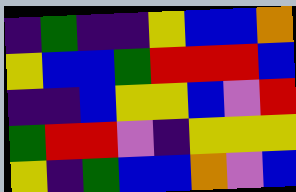[["indigo", "green", "indigo", "indigo", "yellow", "blue", "blue", "orange"], ["yellow", "blue", "blue", "green", "red", "red", "red", "blue"], ["indigo", "indigo", "blue", "yellow", "yellow", "blue", "violet", "red"], ["green", "red", "red", "violet", "indigo", "yellow", "yellow", "yellow"], ["yellow", "indigo", "green", "blue", "blue", "orange", "violet", "blue"]]